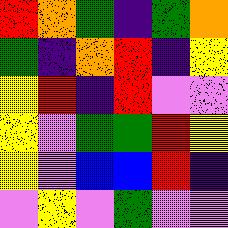[["red", "orange", "green", "indigo", "green", "orange"], ["green", "indigo", "orange", "red", "indigo", "yellow"], ["yellow", "red", "indigo", "red", "violet", "violet"], ["yellow", "violet", "green", "green", "red", "yellow"], ["yellow", "violet", "blue", "blue", "red", "indigo"], ["violet", "yellow", "violet", "green", "violet", "violet"]]